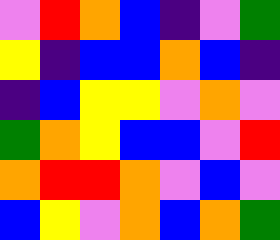[["violet", "red", "orange", "blue", "indigo", "violet", "green"], ["yellow", "indigo", "blue", "blue", "orange", "blue", "indigo"], ["indigo", "blue", "yellow", "yellow", "violet", "orange", "violet"], ["green", "orange", "yellow", "blue", "blue", "violet", "red"], ["orange", "red", "red", "orange", "violet", "blue", "violet"], ["blue", "yellow", "violet", "orange", "blue", "orange", "green"]]